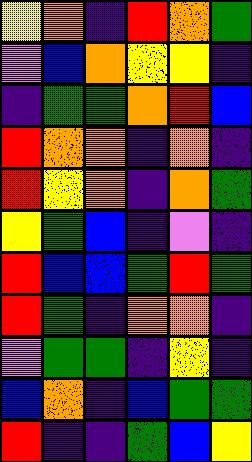[["yellow", "orange", "indigo", "red", "orange", "green"], ["violet", "blue", "orange", "yellow", "yellow", "indigo"], ["indigo", "green", "green", "orange", "red", "blue"], ["red", "orange", "orange", "indigo", "orange", "indigo"], ["red", "yellow", "orange", "indigo", "orange", "green"], ["yellow", "green", "blue", "indigo", "violet", "indigo"], ["red", "blue", "blue", "green", "red", "green"], ["red", "green", "indigo", "orange", "orange", "indigo"], ["violet", "green", "green", "indigo", "yellow", "indigo"], ["blue", "orange", "indigo", "blue", "green", "green"], ["red", "indigo", "indigo", "green", "blue", "yellow"]]